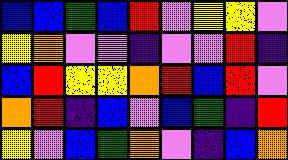[["blue", "blue", "green", "blue", "red", "violet", "yellow", "yellow", "violet"], ["yellow", "orange", "violet", "violet", "indigo", "violet", "violet", "red", "indigo"], ["blue", "red", "yellow", "yellow", "orange", "red", "blue", "red", "violet"], ["orange", "red", "indigo", "blue", "violet", "blue", "green", "indigo", "red"], ["yellow", "violet", "blue", "green", "orange", "violet", "indigo", "blue", "orange"]]